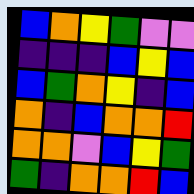[["blue", "orange", "yellow", "green", "violet", "violet"], ["indigo", "indigo", "indigo", "blue", "yellow", "blue"], ["blue", "green", "orange", "yellow", "indigo", "blue"], ["orange", "indigo", "blue", "orange", "orange", "red"], ["orange", "orange", "violet", "blue", "yellow", "green"], ["green", "indigo", "orange", "orange", "red", "blue"]]